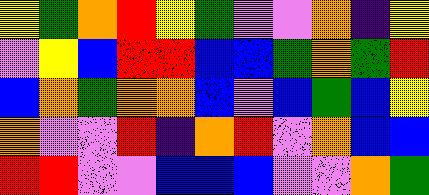[["yellow", "green", "orange", "red", "yellow", "green", "violet", "violet", "orange", "indigo", "yellow"], ["violet", "yellow", "blue", "red", "red", "blue", "blue", "green", "orange", "green", "red"], ["blue", "orange", "green", "orange", "orange", "blue", "violet", "blue", "green", "blue", "yellow"], ["orange", "violet", "violet", "red", "indigo", "orange", "red", "violet", "orange", "blue", "blue"], ["red", "red", "violet", "violet", "blue", "blue", "blue", "violet", "violet", "orange", "green"]]